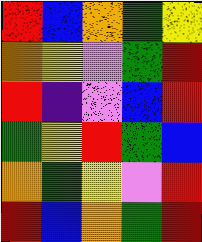[["red", "blue", "orange", "green", "yellow"], ["orange", "yellow", "violet", "green", "red"], ["red", "indigo", "violet", "blue", "red"], ["green", "yellow", "red", "green", "blue"], ["orange", "green", "yellow", "violet", "red"], ["red", "blue", "orange", "green", "red"]]